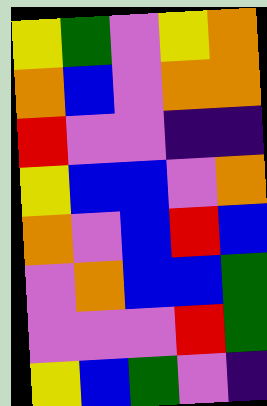[["yellow", "green", "violet", "yellow", "orange"], ["orange", "blue", "violet", "orange", "orange"], ["red", "violet", "violet", "indigo", "indigo"], ["yellow", "blue", "blue", "violet", "orange"], ["orange", "violet", "blue", "red", "blue"], ["violet", "orange", "blue", "blue", "green"], ["violet", "violet", "violet", "red", "green"], ["yellow", "blue", "green", "violet", "indigo"]]